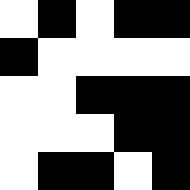[["white", "black", "white", "black", "black"], ["black", "white", "white", "white", "white"], ["white", "white", "black", "black", "black"], ["white", "white", "white", "black", "black"], ["white", "black", "black", "white", "black"]]